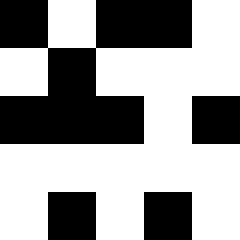[["black", "white", "black", "black", "white"], ["white", "black", "white", "white", "white"], ["black", "black", "black", "white", "black"], ["white", "white", "white", "white", "white"], ["white", "black", "white", "black", "white"]]